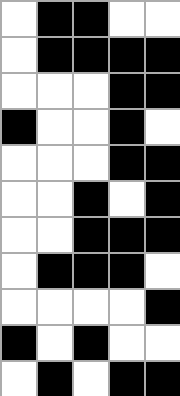[["white", "black", "black", "white", "white"], ["white", "black", "black", "black", "black"], ["white", "white", "white", "black", "black"], ["black", "white", "white", "black", "white"], ["white", "white", "white", "black", "black"], ["white", "white", "black", "white", "black"], ["white", "white", "black", "black", "black"], ["white", "black", "black", "black", "white"], ["white", "white", "white", "white", "black"], ["black", "white", "black", "white", "white"], ["white", "black", "white", "black", "black"]]